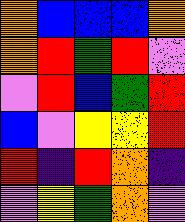[["orange", "blue", "blue", "blue", "orange"], ["orange", "red", "green", "red", "violet"], ["violet", "red", "blue", "green", "red"], ["blue", "violet", "yellow", "yellow", "red"], ["red", "indigo", "red", "orange", "indigo"], ["violet", "yellow", "green", "orange", "violet"]]